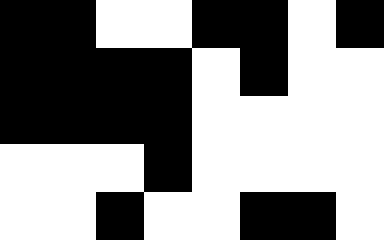[["black", "black", "white", "white", "black", "black", "white", "black"], ["black", "black", "black", "black", "white", "black", "white", "white"], ["black", "black", "black", "black", "white", "white", "white", "white"], ["white", "white", "white", "black", "white", "white", "white", "white"], ["white", "white", "black", "white", "white", "black", "black", "white"]]